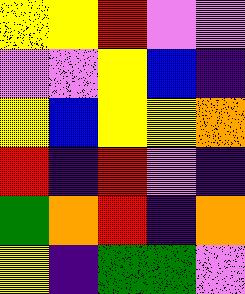[["yellow", "yellow", "red", "violet", "violet"], ["violet", "violet", "yellow", "blue", "indigo"], ["yellow", "blue", "yellow", "yellow", "orange"], ["red", "indigo", "red", "violet", "indigo"], ["green", "orange", "red", "indigo", "orange"], ["yellow", "indigo", "green", "green", "violet"]]